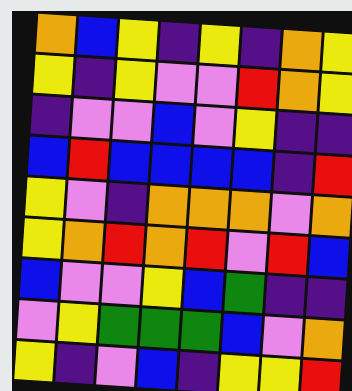[["orange", "blue", "yellow", "indigo", "yellow", "indigo", "orange", "yellow"], ["yellow", "indigo", "yellow", "violet", "violet", "red", "orange", "yellow"], ["indigo", "violet", "violet", "blue", "violet", "yellow", "indigo", "indigo"], ["blue", "red", "blue", "blue", "blue", "blue", "indigo", "red"], ["yellow", "violet", "indigo", "orange", "orange", "orange", "violet", "orange"], ["yellow", "orange", "red", "orange", "red", "violet", "red", "blue"], ["blue", "violet", "violet", "yellow", "blue", "green", "indigo", "indigo"], ["violet", "yellow", "green", "green", "green", "blue", "violet", "orange"], ["yellow", "indigo", "violet", "blue", "indigo", "yellow", "yellow", "red"]]